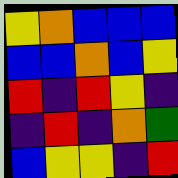[["yellow", "orange", "blue", "blue", "blue"], ["blue", "blue", "orange", "blue", "yellow"], ["red", "indigo", "red", "yellow", "indigo"], ["indigo", "red", "indigo", "orange", "green"], ["blue", "yellow", "yellow", "indigo", "red"]]